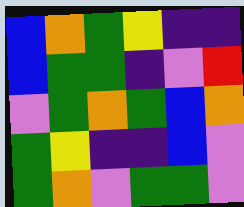[["blue", "orange", "green", "yellow", "indigo", "indigo"], ["blue", "green", "green", "indigo", "violet", "red"], ["violet", "green", "orange", "green", "blue", "orange"], ["green", "yellow", "indigo", "indigo", "blue", "violet"], ["green", "orange", "violet", "green", "green", "violet"]]